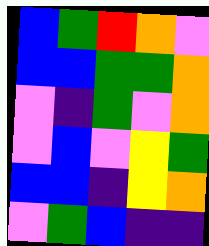[["blue", "green", "red", "orange", "violet"], ["blue", "blue", "green", "green", "orange"], ["violet", "indigo", "green", "violet", "orange"], ["violet", "blue", "violet", "yellow", "green"], ["blue", "blue", "indigo", "yellow", "orange"], ["violet", "green", "blue", "indigo", "indigo"]]